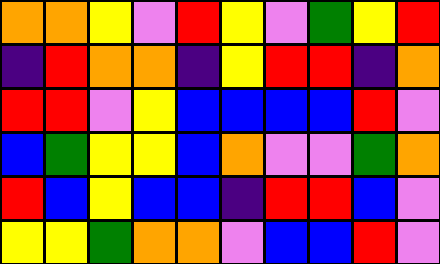[["orange", "orange", "yellow", "violet", "red", "yellow", "violet", "green", "yellow", "red"], ["indigo", "red", "orange", "orange", "indigo", "yellow", "red", "red", "indigo", "orange"], ["red", "red", "violet", "yellow", "blue", "blue", "blue", "blue", "red", "violet"], ["blue", "green", "yellow", "yellow", "blue", "orange", "violet", "violet", "green", "orange"], ["red", "blue", "yellow", "blue", "blue", "indigo", "red", "red", "blue", "violet"], ["yellow", "yellow", "green", "orange", "orange", "violet", "blue", "blue", "red", "violet"]]